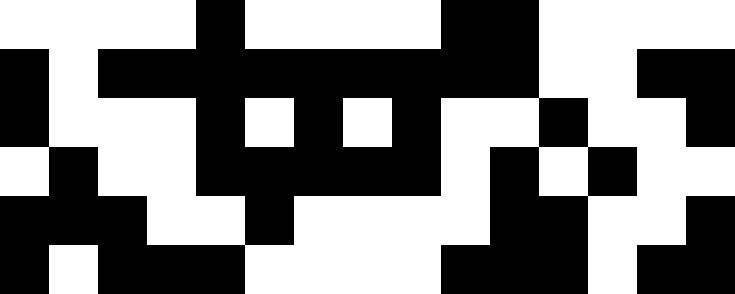[["white", "white", "white", "white", "black", "white", "white", "white", "white", "black", "black", "white", "white", "white", "white"], ["black", "white", "black", "black", "black", "black", "black", "black", "black", "black", "black", "white", "white", "black", "black"], ["black", "white", "white", "white", "black", "white", "black", "white", "black", "white", "white", "black", "white", "white", "black"], ["white", "black", "white", "white", "black", "black", "black", "black", "black", "white", "black", "white", "black", "white", "white"], ["black", "black", "black", "white", "white", "black", "white", "white", "white", "white", "black", "black", "white", "white", "black"], ["black", "white", "black", "black", "black", "white", "white", "white", "white", "black", "black", "black", "white", "black", "black"]]